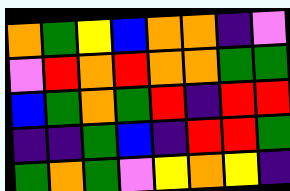[["orange", "green", "yellow", "blue", "orange", "orange", "indigo", "violet"], ["violet", "red", "orange", "red", "orange", "orange", "green", "green"], ["blue", "green", "orange", "green", "red", "indigo", "red", "red"], ["indigo", "indigo", "green", "blue", "indigo", "red", "red", "green"], ["green", "orange", "green", "violet", "yellow", "orange", "yellow", "indigo"]]